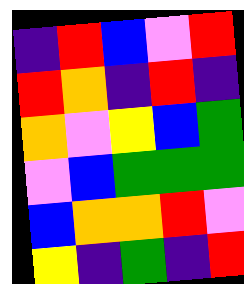[["indigo", "red", "blue", "violet", "red"], ["red", "orange", "indigo", "red", "indigo"], ["orange", "violet", "yellow", "blue", "green"], ["violet", "blue", "green", "green", "green"], ["blue", "orange", "orange", "red", "violet"], ["yellow", "indigo", "green", "indigo", "red"]]